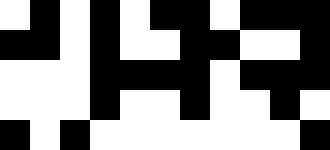[["white", "black", "white", "black", "white", "black", "black", "white", "black", "black", "black"], ["black", "black", "white", "black", "white", "white", "black", "black", "white", "white", "black"], ["white", "white", "white", "black", "black", "black", "black", "white", "black", "black", "black"], ["white", "white", "white", "black", "white", "white", "black", "white", "white", "black", "white"], ["black", "white", "black", "white", "white", "white", "white", "white", "white", "white", "black"]]